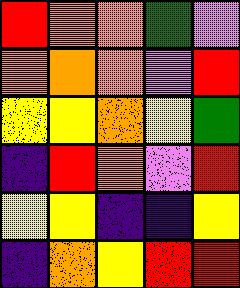[["red", "orange", "orange", "green", "violet"], ["orange", "orange", "orange", "violet", "red"], ["yellow", "yellow", "orange", "yellow", "green"], ["indigo", "red", "orange", "violet", "red"], ["yellow", "yellow", "indigo", "indigo", "yellow"], ["indigo", "orange", "yellow", "red", "red"]]